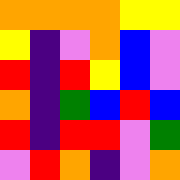[["orange", "orange", "orange", "orange", "yellow", "yellow"], ["yellow", "indigo", "violet", "orange", "blue", "violet"], ["red", "indigo", "red", "yellow", "blue", "violet"], ["orange", "indigo", "green", "blue", "red", "blue"], ["red", "indigo", "red", "red", "violet", "green"], ["violet", "red", "orange", "indigo", "violet", "orange"]]